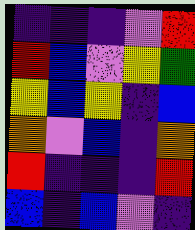[["indigo", "indigo", "indigo", "violet", "red"], ["red", "blue", "violet", "yellow", "green"], ["yellow", "blue", "yellow", "indigo", "blue"], ["orange", "violet", "blue", "indigo", "orange"], ["red", "indigo", "indigo", "indigo", "red"], ["blue", "indigo", "blue", "violet", "indigo"]]